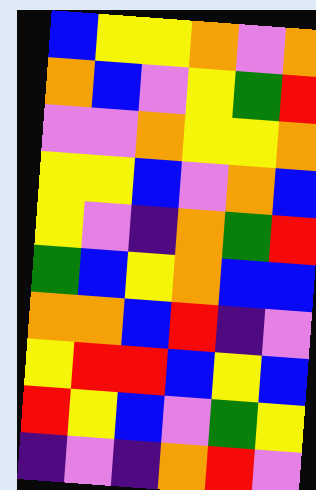[["blue", "yellow", "yellow", "orange", "violet", "orange"], ["orange", "blue", "violet", "yellow", "green", "red"], ["violet", "violet", "orange", "yellow", "yellow", "orange"], ["yellow", "yellow", "blue", "violet", "orange", "blue"], ["yellow", "violet", "indigo", "orange", "green", "red"], ["green", "blue", "yellow", "orange", "blue", "blue"], ["orange", "orange", "blue", "red", "indigo", "violet"], ["yellow", "red", "red", "blue", "yellow", "blue"], ["red", "yellow", "blue", "violet", "green", "yellow"], ["indigo", "violet", "indigo", "orange", "red", "violet"]]